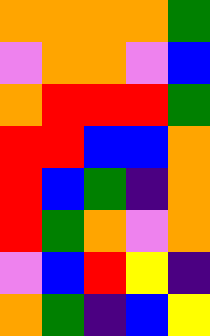[["orange", "orange", "orange", "orange", "green"], ["violet", "orange", "orange", "violet", "blue"], ["orange", "red", "red", "red", "green"], ["red", "red", "blue", "blue", "orange"], ["red", "blue", "green", "indigo", "orange"], ["red", "green", "orange", "violet", "orange"], ["violet", "blue", "red", "yellow", "indigo"], ["orange", "green", "indigo", "blue", "yellow"]]